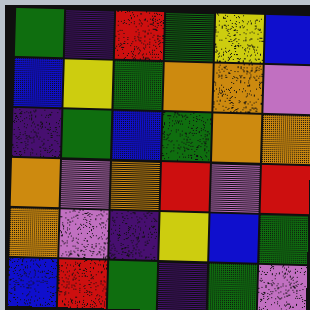[["green", "indigo", "red", "green", "yellow", "blue"], ["blue", "yellow", "green", "orange", "orange", "violet"], ["indigo", "green", "blue", "green", "orange", "orange"], ["orange", "violet", "orange", "red", "violet", "red"], ["orange", "violet", "indigo", "yellow", "blue", "green"], ["blue", "red", "green", "indigo", "green", "violet"]]